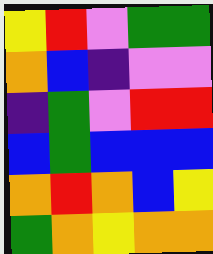[["yellow", "red", "violet", "green", "green"], ["orange", "blue", "indigo", "violet", "violet"], ["indigo", "green", "violet", "red", "red"], ["blue", "green", "blue", "blue", "blue"], ["orange", "red", "orange", "blue", "yellow"], ["green", "orange", "yellow", "orange", "orange"]]